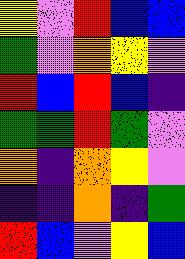[["yellow", "violet", "red", "blue", "blue"], ["green", "violet", "orange", "yellow", "violet"], ["red", "blue", "red", "blue", "indigo"], ["green", "green", "red", "green", "violet"], ["orange", "indigo", "orange", "yellow", "violet"], ["indigo", "indigo", "orange", "indigo", "green"], ["red", "blue", "violet", "yellow", "blue"]]